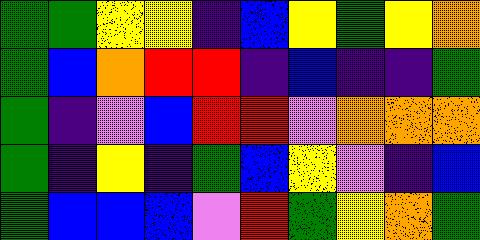[["green", "green", "yellow", "yellow", "indigo", "blue", "yellow", "green", "yellow", "orange"], ["green", "blue", "orange", "red", "red", "indigo", "blue", "indigo", "indigo", "green"], ["green", "indigo", "violet", "blue", "red", "red", "violet", "orange", "orange", "orange"], ["green", "indigo", "yellow", "indigo", "green", "blue", "yellow", "violet", "indigo", "blue"], ["green", "blue", "blue", "blue", "violet", "red", "green", "yellow", "orange", "green"]]